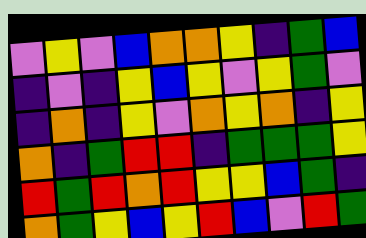[["violet", "yellow", "violet", "blue", "orange", "orange", "yellow", "indigo", "green", "blue"], ["indigo", "violet", "indigo", "yellow", "blue", "yellow", "violet", "yellow", "green", "violet"], ["indigo", "orange", "indigo", "yellow", "violet", "orange", "yellow", "orange", "indigo", "yellow"], ["orange", "indigo", "green", "red", "red", "indigo", "green", "green", "green", "yellow"], ["red", "green", "red", "orange", "red", "yellow", "yellow", "blue", "green", "indigo"], ["orange", "green", "yellow", "blue", "yellow", "red", "blue", "violet", "red", "green"]]